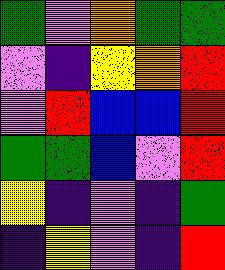[["green", "violet", "orange", "green", "green"], ["violet", "indigo", "yellow", "orange", "red"], ["violet", "red", "blue", "blue", "red"], ["green", "green", "blue", "violet", "red"], ["yellow", "indigo", "violet", "indigo", "green"], ["indigo", "yellow", "violet", "indigo", "red"]]